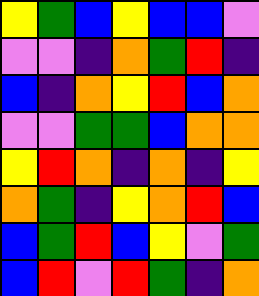[["yellow", "green", "blue", "yellow", "blue", "blue", "violet"], ["violet", "violet", "indigo", "orange", "green", "red", "indigo"], ["blue", "indigo", "orange", "yellow", "red", "blue", "orange"], ["violet", "violet", "green", "green", "blue", "orange", "orange"], ["yellow", "red", "orange", "indigo", "orange", "indigo", "yellow"], ["orange", "green", "indigo", "yellow", "orange", "red", "blue"], ["blue", "green", "red", "blue", "yellow", "violet", "green"], ["blue", "red", "violet", "red", "green", "indigo", "orange"]]